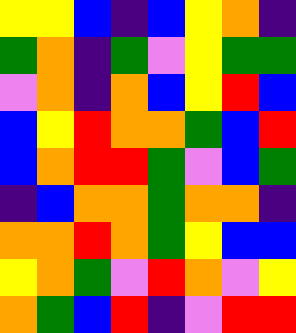[["yellow", "yellow", "blue", "indigo", "blue", "yellow", "orange", "indigo"], ["green", "orange", "indigo", "green", "violet", "yellow", "green", "green"], ["violet", "orange", "indigo", "orange", "blue", "yellow", "red", "blue"], ["blue", "yellow", "red", "orange", "orange", "green", "blue", "red"], ["blue", "orange", "red", "red", "green", "violet", "blue", "green"], ["indigo", "blue", "orange", "orange", "green", "orange", "orange", "indigo"], ["orange", "orange", "red", "orange", "green", "yellow", "blue", "blue"], ["yellow", "orange", "green", "violet", "red", "orange", "violet", "yellow"], ["orange", "green", "blue", "red", "indigo", "violet", "red", "red"]]